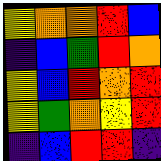[["yellow", "orange", "orange", "red", "blue"], ["indigo", "blue", "green", "red", "orange"], ["yellow", "blue", "red", "orange", "red"], ["yellow", "green", "orange", "yellow", "red"], ["indigo", "blue", "red", "red", "indigo"]]